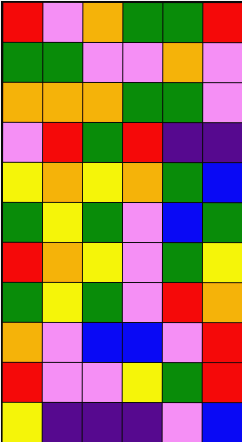[["red", "violet", "orange", "green", "green", "red"], ["green", "green", "violet", "violet", "orange", "violet"], ["orange", "orange", "orange", "green", "green", "violet"], ["violet", "red", "green", "red", "indigo", "indigo"], ["yellow", "orange", "yellow", "orange", "green", "blue"], ["green", "yellow", "green", "violet", "blue", "green"], ["red", "orange", "yellow", "violet", "green", "yellow"], ["green", "yellow", "green", "violet", "red", "orange"], ["orange", "violet", "blue", "blue", "violet", "red"], ["red", "violet", "violet", "yellow", "green", "red"], ["yellow", "indigo", "indigo", "indigo", "violet", "blue"]]